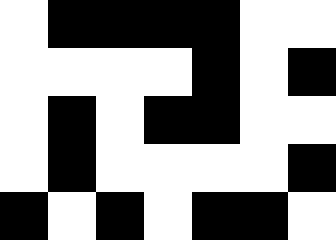[["white", "black", "black", "black", "black", "white", "white"], ["white", "white", "white", "white", "black", "white", "black"], ["white", "black", "white", "black", "black", "white", "white"], ["white", "black", "white", "white", "white", "white", "black"], ["black", "white", "black", "white", "black", "black", "white"]]